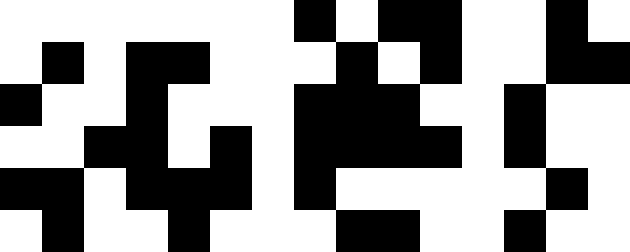[["white", "white", "white", "white", "white", "white", "white", "black", "white", "black", "black", "white", "white", "black", "white"], ["white", "black", "white", "black", "black", "white", "white", "white", "black", "white", "black", "white", "white", "black", "black"], ["black", "white", "white", "black", "white", "white", "white", "black", "black", "black", "white", "white", "black", "white", "white"], ["white", "white", "black", "black", "white", "black", "white", "black", "black", "black", "black", "white", "black", "white", "white"], ["black", "black", "white", "black", "black", "black", "white", "black", "white", "white", "white", "white", "white", "black", "white"], ["white", "black", "white", "white", "black", "white", "white", "white", "black", "black", "white", "white", "black", "white", "white"]]